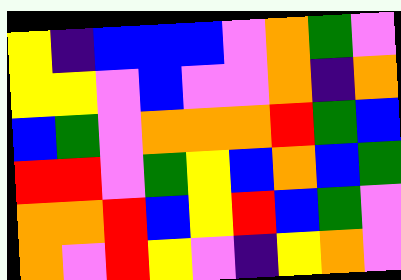[["yellow", "indigo", "blue", "blue", "blue", "violet", "orange", "green", "violet"], ["yellow", "yellow", "violet", "blue", "violet", "violet", "orange", "indigo", "orange"], ["blue", "green", "violet", "orange", "orange", "orange", "red", "green", "blue"], ["red", "red", "violet", "green", "yellow", "blue", "orange", "blue", "green"], ["orange", "orange", "red", "blue", "yellow", "red", "blue", "green", "violet"], ["orange", "violet", "red", "yellow", "violet", "indigo", "yellow", "orange", "violet"]]